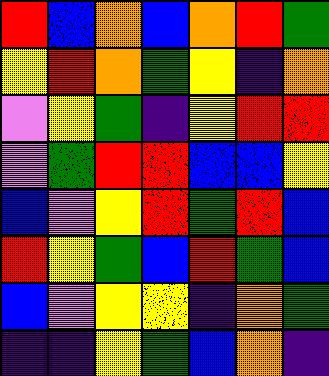[["red", "blue", "orange", "blue", "orange", "red", "green"], ["yellow", "red", "orange", "green", "yellow", "indigo", "orange"], ["violet", "yellow", "green", "indigo", "yellow", "red", "red"], ["violet", "green", "red", "red", "blue", "blue", "yellow"], ["blue", "violet", "yellow", "red", "green", "red", "blue"], ["red", "yellow", "green", "blue", "red", "green", "blue"], ["blue", "violet", "yellow", "yellow", "indigo", "orange", "green"], ["indigo", "indigo", "yellow", "green", "blue", "orange", "indigo"]]